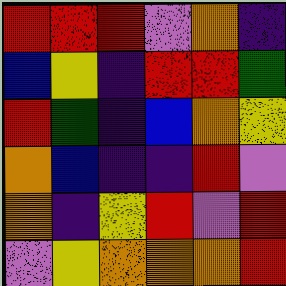[["red", "red", "red", "violet", "orange", "indigo"], ["blue", "yellow", "indigo", "red", "red", "green"], ["red", "green", "indigo", "blue", "orange", "yellow"], ["orange", "blue", "indigo", "indigo", "red", "violet"], ["orange", "indigo", "yellow", "red", "violet", "red"], ["violet", "yellow", "orange", "orange", "orange", "red"]]